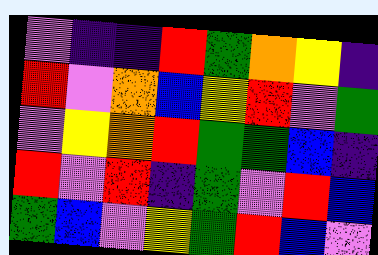[["violet", "indigo", "indigo", "red", "green", "orange", "yellow", "indigo"], ["red", "violet", "orange", "blue", "yellow", "red", "violet", "green"], ["violet", "yellow", "orange", "red", "green", "green", "blue", "indigo"], ["red", "violet", "red", "indigo", "green", "violet", "red", "blue"], ["green", "blue", "violet", "yellow", "green", "red", "blue", "violet"]]